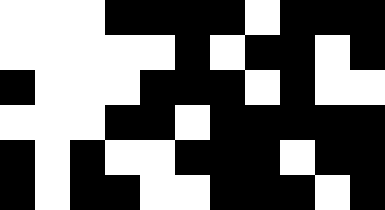[["white", "white", "white", "black", "black", "black", "black", "white", "black", "black", "black"], ["white", "white", "white", "white", "white", "black", "white", "black", "black", "white", "black"], ["black", "white", "white", "white", "black", "black", "black", "white", "black", "white", "white"], ["white", "white", "white", "black", "black", "white", "black", "black", "black", "black", "black"], ["black", "white", "black", "white", "white", "black", "black", "black", "white", "black", "black"], ["black", "white", "black", "black", "white", "white", "black", "black", "black", "white", "black"]]